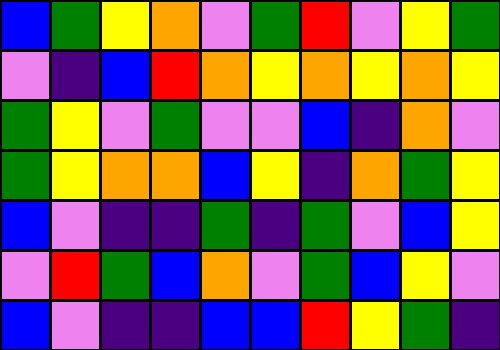[["blue", "green", "yellow", "orange", "violet", "green", "red", "violet", "yellow", "green"], ["violet", "indigo", "blue", "red", "orange", "yellow", "orange", "yellow", "orange", "yellow"], ["green", "yellow", "violet", "green", "violet", "violet", "blue", "indigo", "orange", "violet"], ["green", "yellow", "orange", "orange", "blue", "yellow", "indigo", "orange", "green", "yellow"], ["blue", "violet", "indigo", "indigo", "green", "indigo", "green", "violet", "blue", "yellow"], ["violet", "red", "green", "blue", "orange", "violet", "green", "blue", "yellow", "violet"], ["blue", "violet", "indigo", "indigo", "blue", "blue", "red", "yellow", "green", "indigo"]]